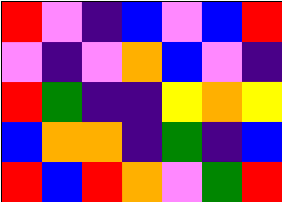[["red", "violet", "indigo", "blue", "violet", "blue", "red"], ["violet", "indigo", "violet", "orange", "blue", "violet", "indigo"], ["red", "green", "indigo", "indigo", "yellow", "orange", "yellow"], ["blue", "orange", "orange", "indigo", "green", "indigo", "blue"], ["red", "blue", "red", "orange", "violet", "green", "red"]]